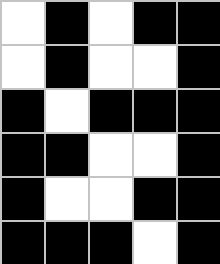[["white", "black", "white", "black", "black"], ["white", "black", "white", "white", "black"], ["black", "white", "black", "black", "black"], ["black", "black", "white", "white", "black"], ["black", "white", "white", "black", "black"], ["black", "black", "black", "white", "black"]]